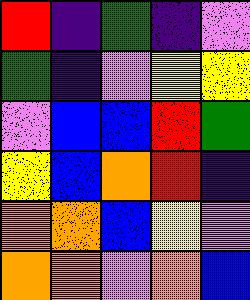[["red", "indigo", "green", "indigo", "violet"], ["green", "indigo", "violet", "yellow", "yellow"], ["violet", "blue", "blue", "red", "green"], ["yellow", "blue", "orange", "red", "indigo"], ["orange", "orange", "blue", "yellow", "violet"], ["orange", "orange", "violet", "orange", "blue"]]